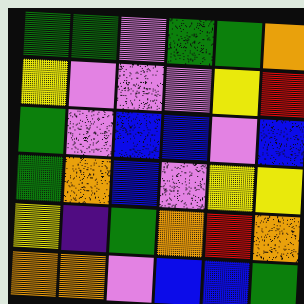[["green", "green", "violet", "green", "green", "orange"], ["yellow", "violet", "violet", "violet", "yellow", "red"], ["green", "violet", "blue", "blue", "violet", "blue"], ["green", "orange", "blue", "violet", "yellow", "yellow"], ["yellow", "indigo", "green", "orange", "red", "orange"], ["orange", "orange", "violet", "blue", "blue", "green"]]